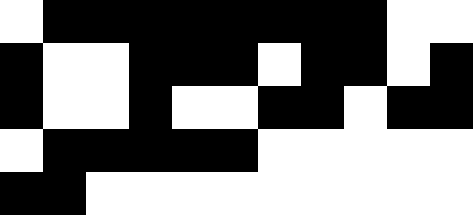[["white", "black", "black", "black", "black", "black", "black", "black", "black", "white", "white"], ["black", "white", "white", "black", "black", "black", "white", "black", "black", "white", "black"], ["black", "white", "white", "black", "white", "white", "black", "black", "white", "black", "black"], ["white", "black", "black", "black", "black", "black", "white", "white", "white", "white", "white"], ["black", "black", "white", "white", "white", "white", "white", "white", "white", "white", "white"]]